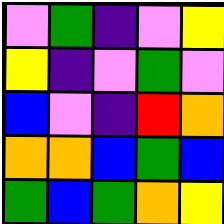[["violet", "green", "indigo", "violet", "yellow"], ["yellow", "indigo", "violet", "green", "violet"], ["blue", "violet", "indigo", "red", "orange"], ["orange", "orange", "blue", "green", "blue"], ["green", "blue", "green", "orange", "yellow"]]